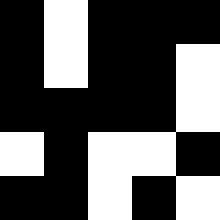[["black", "white", "black", "black", "black"], ["black", "white", "black", "black", "white"], ["black", "black", "black", "black", "white"], ["white", "black", "white", "white", "black"], ["black", "black", "white", "black", "white"]]